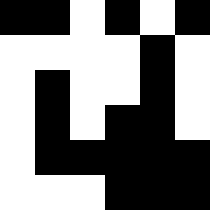[["black", "black", "white", "black", "white", "black"], ["white", "white", "white", "white", "black", "white"], ["white", "black", "white", "white", "black", "white"], ["white", "black", "white", "black", "black", "white"], ["white", "black", "black", "black", "black", "black"], ["white", "white", "white", "black", "black", "black"]]